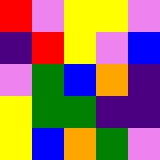[["red", "violet", "yellow", "yellow", "violet"], ["indigo", "red", "yellow", "violet", "blue"], ["violet", "green", "blue", "orange", "indigo"], ["yellow", "green", "green", "indigo", "indigo"], ["yellow", "blue", "orange", "green", "violet"]]